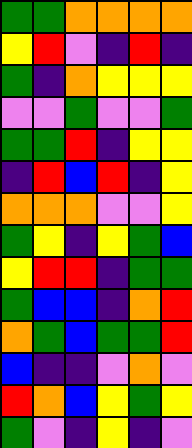[["green", "green", "orange", "orange", "orange", "orange"], ["yellow", "red", "violet", "indigo", "red", "indigo"], ["green", "indigo", "orange", "yellow", "yellow", "yellow"], ["violet", "violet", "green", "violet", "violet", "green"], ["green", "green", "red", "indigo", "yellow", "yellow"], ["indigo", "red", "blue", "red", "indigo", "yellow"], ["orange", "orange", "orange", "violet", "violet", "yellow"], ["green", "yellow", "indigo", "yellow", "green", "blue"], ["yellow", "red", "red", "indigo", "green", "green"], ["green", "blue", "blue", "indigo", "orange", "red"], ["orange", "green", "blue", "green", "green", "red"], ["blue", "indigo", "indigo", "violet", "orange", "violet"], ["red", "orange", "blue", "yellow", "green", "yellow"], ["green", "violet", "indigo", "yellow", "indigo", "violet"]]